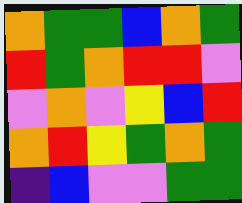[["orange", "green", "green", "blue", "orange", "green"], ["red", "green", "orange", "red", "red", "violet"], ["violet", "orange", "violet", "yellow", "blue", "red"], ["orange", "red", "yellow", "green", "orange", "green"], ["indigo", "blue", "violet", "violet", "green", "green"]]